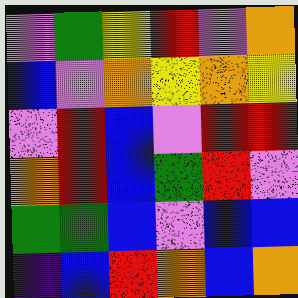[["violet", "green", "yellow", "red", "violet", "orange"], ["blue", "violet", "orange", "yellow", "orange", "yellow"], ["violet", "red", "blue", "violet", "red", "red"], ["orange", "red", "blue", "green", "red", "violet"], ["green", "green", "blue", "violet", "blue", "blue"], ["indigo", "blue", "red", "orange", "blue", "orange"]]